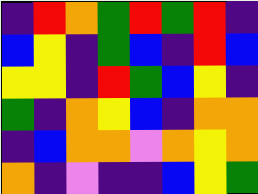[["indigo", "red", "orange", "green", "red", "green", "red", "indigo"], ["blue", "yellow", "indigo", "green", "blue", "indigo", "red", "blue"], ["yellow", "yellow", "indigo", "red", "green", "blue", "yellow", "indigo"], ["green", "indigo", "orange", "yellow", "blue", "indigo", "orange", "orange"], ["indigo", "blue", "orange", "orange", "violet", "orange", "yellow", "orange"], ["orange", "indigo", "violet", "indigo", "indigo", "blue", "yellow", "green"]]